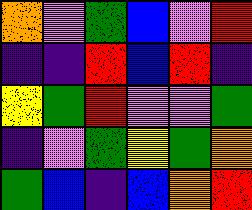[["orange", "violet", "green", "blue", "violet", "red"], ["indigo", "indigo", "red", "blue", "red", "indigo"], ["yellow", "green", "red", "violet", "violet", "green"], ["indigo", "violet", "green", "yellow", "green", "orange"], ["green", "blue", "indigo", "blue", "orange", "red"]]